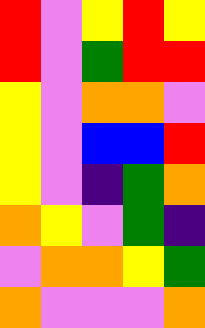[["red", "violet", "yellow", "red", "yellow"], ["red", "violet", "green", "red", "red"], ["yellow", "violet", "orange", "orange", "violet"], ["yellow", "violet", "blue", "blue", "red"], ["yellow", "violet", "indigo", "green", "orange"], ["orange", "yellow", "violet", "green", "indigo"], ["violet", "orange", "orange", "yellow", "green"], ["orange", "violet", "violet", "violet", "orange"]]